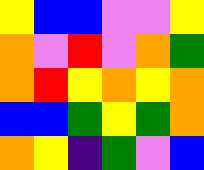[["yellow", "blue", "blue", "violet", "violet", "yellow"], ["orange", "violet", "red", "violet", "orange", "green"], ["orange", "red", "yellow", "orange", "yellow", "orange"], ["blue", "blue", "green", "yellow", "green", "orange"], ["orange", "yellow", "indigo", "green", "violet", "blue"]]